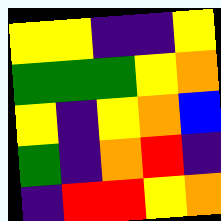[["yellow", "yellow", "indigo", "indigo", "yellow"], ["green", "green", "green", "yellow", "orange"], ["yellow", "indigo", "yellow", "orange", "blue"], ["green", "indigo", "orange", "red", "indigo"], ["indigo", "red", "red", "yellow", "orange"]]